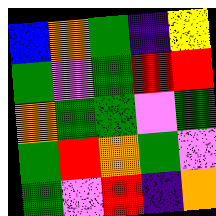[["blue", "orange", "green", "indigo", "yellow"], ["green", "violet", "green", "red", "red"], ["orange", "green", "green", "violet", "green"], ["green", "red", "orange", "green", "violet"], ["green", "violet", "red", "indigo", "orange"]]